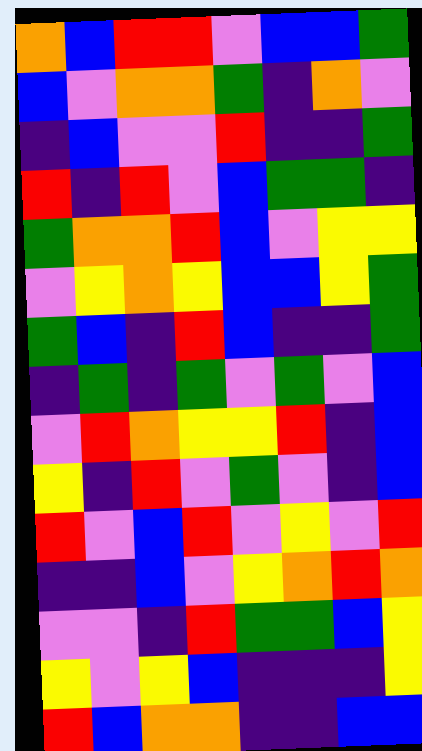[["orange", "blue", "red", "red", "violet", "blue", "blue", "green"], ["blue", "violet", "orange", "orange", "green", "indigo", "orange", "violet"], ["indigo", "blue", "violet", "violet", "red", "indigo", "indigo", "green"], ["red", "indigo", "red", "violet", "blue", "green", "green", "indigo"], ["green", "orange", "orange", "red", "blue", "violet", "yellow", "yellow"], ["violet", "yellow", "orange", "yellow", "blue", "blue", "yellow", "green"], ["green", "blue", "indigo", "red", "blue", "indigo", "indigo", "green"], ["indigo", "green", "indigo", "green", "violet", "green", "violet", "blue"], ["violet", "red", "orange", "yellow", "yellow", "red", "indigo", "blue"], ["yellow", "indigo", "red", "violet", "green", "violet", "indigo", "blue"], ["red", "violet", "blue", "red", "violet", "yellow", "violet", "red"], ["indigo", "indigo", "blue", "violet", "yellow", "orange", "red", "orange"], ["violet", "violet", "indigo", "red", "green", "green", "blue", "yellow"], ["yellow", "violet", "yellow", "blue", "indigo", "indigo", "indigo", "yellow"], ["red", "blue", "orange", "orange", "indigo", "indigo", "blue", "blue"]]